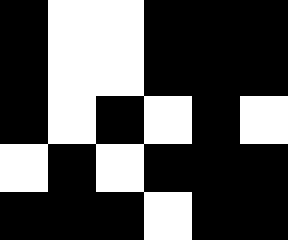[["black", "white", "white", "black", "black", "black"], ["black", "white", "white", "black", "black", "black"], ["black", "white", "black", "white", "black", "white"], ["white", "black", "white", "black", "black", "black"], ["black", "black", "black", "white", "black", "black"]]